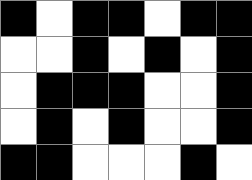[["black", "white", "black", "black", "white", "black", "black"], ["white", "white", "black", "white", "black", "white", "black"], ["white", "black", "black", "black", "white", "white", "black"], ["white", "black", "white", "black", "white", "white", "black"], ["black", "black", "white", "white", "white", "black", "white"]]